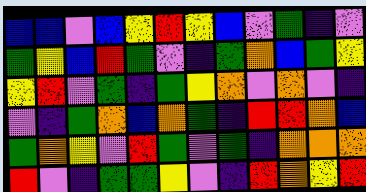[["blue", "blue", "violet", "blue", "yellow", "red", "yellow", "blue", "violet", "green", "indigo", "violet"], ["green", "yellow", "blue", "red", "green", "violet", "indigo", "green", "orange", "blue", "green", "yellow"], ["yellow", "red", "violet", "green", "indigo", "green", "yellow", "orange", "violet", "orange", "violet", "indigo"], ["violet", "indigo", "green", "orange", "blue", "orange", "green", "indigo", "red", "red", "orange", "blue"], ["green", "orange", "yellow", "violet", "red", "green", "violet", "green", "indigo", "orange", "orange", "orange"], ["red", "violet", "indigo", "green", "green", "yellow", "violet", "indigo", "red", "orange", "yellow", "red"]]